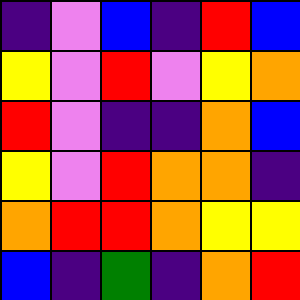[["indigo", "violet", "blue", "indigo", "red", "blue"], ["yellow", "violet", "red", "violet", "yellow", "orange"], ["red", "violet", "indigo", "indigo", "orange", "blue"], ["yellow", "violet", "red", "orange", "orange", "indigo"], ["orange", "red", "red", "orange", "yellow", "yellow"], ["blue", "indigo", "green", "indigo", "orange", "red"]]